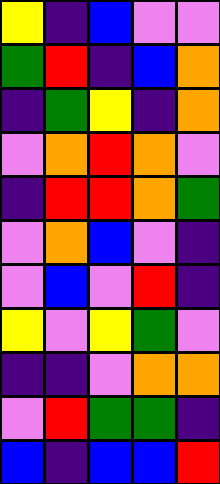[["yellow", "indigo", "blue", "violet", "violet"], ["green", "red", "indigo", "blue", "orange"], ["indigo", "green", "yellow", "indigo", "orange"], ["violet", "orange", "red", "orange", "violet"], ["indigo", "red", "red", "orange", "green"], ["violet", "orange", "blue", "violet", "indigo"], ["violet", "blue", "violet", "red", "indigo"], ["yellow", "violet", "yellow", "green", "violet"], ["indigo", "indigo", "violet", "orange", "orange"], ["violet", "red", "green", "green", "indigo"], ["blue", "indigo", "blue", "blue", "red"]]